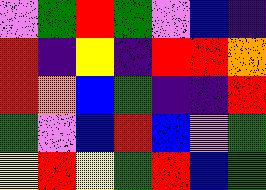[["violet", "green", "red", "green", "violet", "blue", "indigo"], ["red", "indigo", "yellow", "indigo", "red", "red", "orange"], ["red", "orange", "blue", "green", "indigo", "indigo", "red"], ["green", "violet", "blue", "red", "blue", "violet", "green"], ["yellow", "red", "yellow", "green", "red", "blue", "green"]]